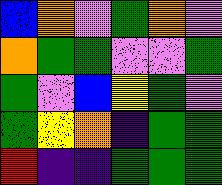[["blue", "orange", "violet", "green", "orange", "violet"], ["orange", "green", "green", "violet", "violet", "green"], ["green", "violet", "blue", "yellow", "green", "violet"], ["green", "yellow", "orange", "indigo", "green", "green"], ["red", "indigo", "indigo", "green", "green", "green"]]